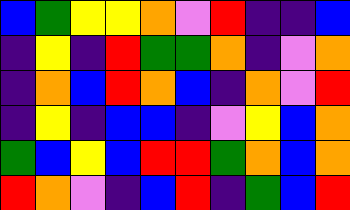[["blue", "green", "yellow", "yellow", "orange", "violet", "red", "indigo", "indigo", "blue"], ["indigo", "yellow", "indigo", "red", "green", "green", "orange", "indigo", "violet", "orange"], ["indigo", "orange", "blue", "red", "orange", "blue", "indigo", "orange", "violet", "red"], ["indigo", "yellow", "indigo", "blue", "blue", "indigo", "violet", "yellow", "blue", "orange"], ["green", "blue", "yellow", "blue", "red", "red", "green", "orange", "blue", "orange"], ["red", "orange", "violet", "indigo", "blue", "red", "indigo", "green", "blue", "red"]]